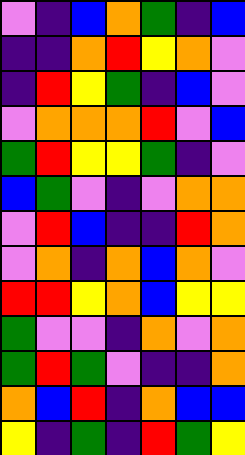[["violet", "indigo", "blue", "orange", "green", "indigo", "blue"], ["indigo", "indigo", "orange", "red", "yellow", "orange", "violet"], ["indigo", "red", "yellow", "green", "indigo", "blue", "violet"], ["violet", "orange", "orange", "orange", "red", "violet", "blue"], ["green", "red", "yellow", "yellow", "green", "indigo", "violet"], ["blue", "green", "violet", "indigo", "violet", "orange", "orange"], ["violet", "red", "blue", "indigo", "indigo", "red", "orange"], ["violet", "orange", "indigo", "orange", "blue", "orange", "violet"], ["red", "red", "yellow", "orange", "blue", "yellow", "yellow"], ["green", "violet", "violet", "indigo", "orange", "violet", "orange"], ["green", "red", "green", "violet", "indigo", "indigo", "orange"], ["orange", "blue", "red", "indigo", "orange", "blue", "blue"], ["yellow", "indigo", "green", "indigo", "red", "green", "yellow"]]